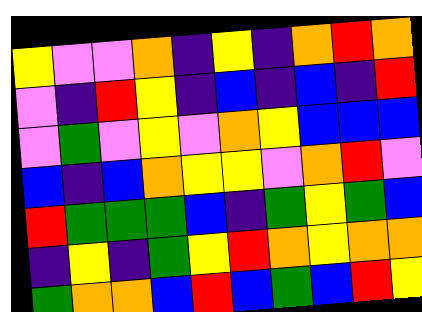[["yellow", "violet", "violet", "orange", "indigo", "yellow", "indigo", "orange", "red", "orange"], ["violet", "indigo", "red", "yellow", "indigo", "blue", "indigo", "blue", "indigo", "red"], ["violet", "green", "violet", "yellow", "violet", "orange", "yellow", "blue", "blue", "blue"], ["blue", "indigo", "blue", "orange", "yellow", "yellow", "violet", "orange", "red", "violet"], ["red", "green", "green", "green", "blue", "indigo", "green", "yellow", "green", "blue"], ["indigo", "yellow", "indigo", "green", "yellow", "red", "orange", "yellow", "orange", "orange"], ["green", "orange", "orange", "blue", "red", "blue", "green", "blue", "red", "yellow"]]